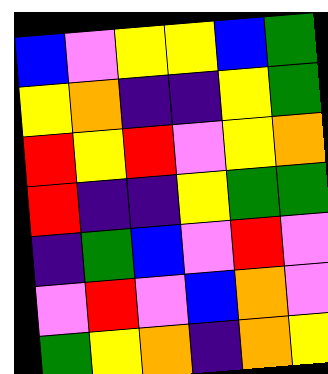[["blue", "violet", "yellow", "yellow", "blue", "green"], ["yellow", "orange", "indigo", "indigo", "yellow", "green"], ["red", "yellow", "red", "violet", "yellow", "orange"], ["red", "indigo", "indigo", "yellow", "green", "green"], ["indigo", "green", "blue", "violet", "red", "violet"], ["violet", "red", "violet", "blue", "orange", "violet"], ["green", "yellow", "orange", "indigo", "orange", "yellow"]]